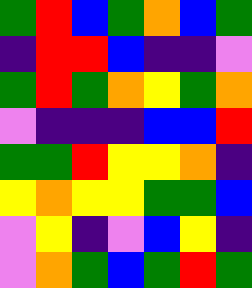[["green", "red", "blue", "green", "orange", "blue", "green"], ["indigo", "red", "red", "blue", "indigo", "indigo", "violet"], ["green", "red", "green", "orange", "yellow", "green", "orange"], ["violet", "indigo", "indigo", "indigo", "blue", "blue", "red"], ["green", "green", "red", "yellow", "yellow", "orange", "indigo"], ["yellow", "orange", "yellow", "yellow", "green", "green", "blue"], ["violet", "yellow", "indigo", "violet", "blue", "yellow", "indigo"], ["violet", "orange", "green", "blue", "green", "red", "green"]]